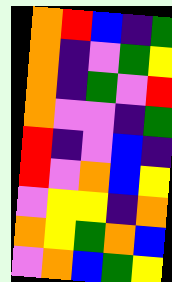[["orange", "red", "blue", "indigo", "green"], ["orange", "indigo", "violet", "green", "yellow"], ["orange", "indigo", "green", "violet", "red"], ["orange", "violet", "violet", "indigo", "green"], ["red", "indigo", "violet", "blue", "indigo"], ["red", "violet", "orange", "blue", "yellow"], ["violet", "yellow", "yellow", "indigo", "orange"], ["orange", "yellow", "green", "orange", "blue"], ["violet", "orange", "blue", "green", "yellow"]]